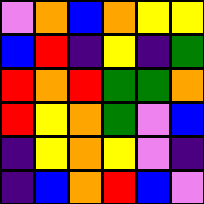[["violet", "orange", "blue", "orange", "yellow", "yellow"], ["blue", "red", "indigo", "yellow", "indigo", "green"], ["red", "orange", "red", "green", "green", "orange"], ["red", "yellow", "orange", "green", "violet", "blue"], ["indigo", "yellow", "orange", "yellow", "violet", "indigo"], ["indigo", "blue", "orange", "red", "blue", "violet"]]